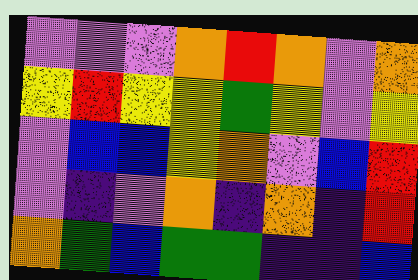[["violet", "violet", "violet", "orange", "red", "orange", "violet", "orange"], ["yellow", "red", "yellow", "yellow", "green", "yellow", "violet", "yellow"], ["violet", "blue", "blue", "yellow", "orange", "violet", "blue", "red"], ["violet", "indigo", "violet", "orange", "indigo", "orange", "indigo", "red"], ["orange", "green", "blue", "green", "green", "indigo", "indigo", "blue"]]